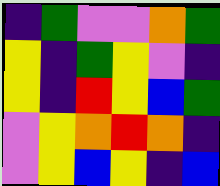[["indigo", "green", "violet", "violet", "orange", "green"], ["yellow", "indigo", "green", "yellow", "violet", "indigo"], ["yellow", "indigo", "red", "yellow", "blue", "green"], ["violet", "yellow", "orange", "red", "orange", "indigo"], ["violet", "yellow", "blue", "yellow", "indigo", "blue"]]